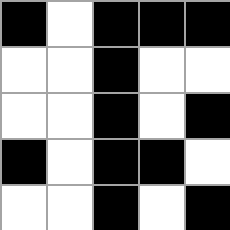[["black", "white", "black", "black", "black"], ["white", "white", "black", "white", "white"], ["white", "white", "black", "white", "black"], ["black", "white", "black", "black", "white"], ["white", "white", "black", "white", "black"]]